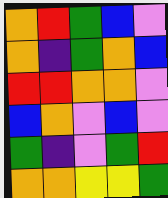[["orange", "red", "green", "blue", "violet"], ["orange", "indigo", "green", "orange", "blue"], ["red", "red", "orange", "orange", "violet"], ["blue", "orange", "violet", "blue", "violet"], ["green", "indigo", "violet", "green", "red"], ["orange", "orange", "yellow", "yellow", "green"]]